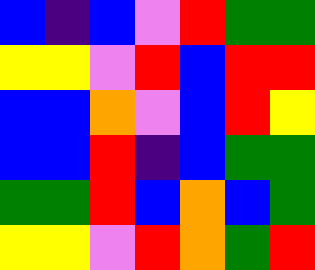[["blue", "indigo", "blue", "violet", "red", "green", "green"], ["yellow", "yellow", "violet", "red", "blue", "red", "red"], ["blue", "blue", "orange", "violet", "blue", "red", "yellow"], ["blue", "blue", "red", "indigo", "blue", "green", "green"], ["green", "green", "red", "blue", "orange", "blue", "green"], ["yellow", "yellow", "violet", "red", "orange", "green", "red"]]